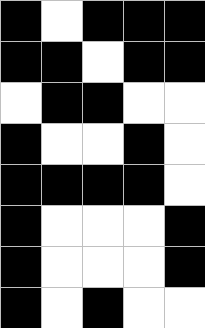[["black", "white", "black", "black", "black"], ["black", "black", "white", "black", "black"], ["white", "black", "black", "white", "white"], ["black", "white", "white", "black", "white"], ["black", "black", "black", "black", "white"], ["black", "white", "white", "white", "black"], ["black", "white", "white", "white", "black"], ["black", "white", "black", "white", "white"]]